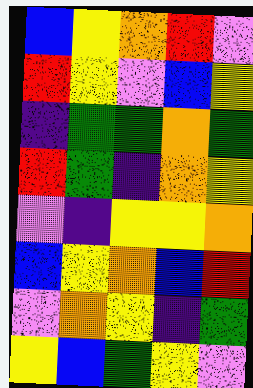[["blue", "yellow", "orange", "red", "violet"], ["red", "yellow", "violet", "blue", "yellow"], ["indigo", "green", "green", "orange", "green"], ["red", "green", "indigo", "orange", "yellow"], ["violet", "indigo", "yellow", "yellow", "orange"], ["blue", "yellow", "orange", "blue", "red"], ["violet", "orange", "yellow", "indigo", "green"], ["yellow", "blue", "green", "yellow", "violet"]]